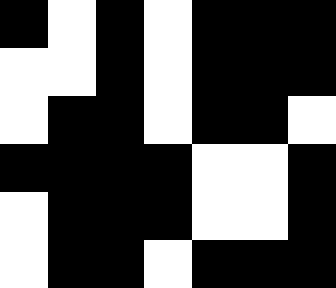[["black", "white", "black", "white", "black", "black", "black"], ["white", "white", "black", "white", "black", "black", "black"], ["white", "black", "black", "white", "black", "black", "white"], ["black", "black", "black", "black", "white", "white", "black"], ["white", "black", "black", "black", "white", "white", "black"], ["white", "black", "black", "white", "black", "black", "black"]]